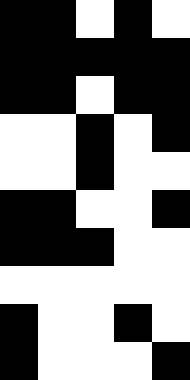[["black", "black", "white", "black", "white"], ["black", "black", "black", "black", "black"], ["black", "black", "white", "black", "black"], ["white", "white", "black", "white", "black"], ["white", "white", "black", "white", "white"], ["black", "black", "white", "white", "black"], ["black", "black", "black", "white", "white"], ["white", "white", "white", "white", "white"], ["black", "white", "white", "black", "white"], ["black", "white", "white", "white", "black"]]